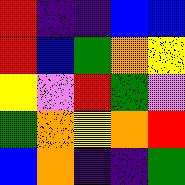[["red", "indigo", "indigo", "blue", "blue"], ["red", "blue", "green", "orange", "yellow"], ["yellow", "violet", "red", "green", "violet"], ["green", "orange", "yellow", "orange", "red"], ["blue", "orange", "indigo", "indigo", "green"]]